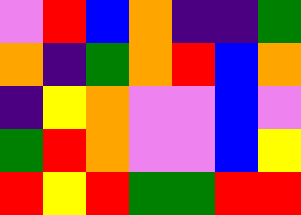[["violet", "red", "blue", "orange", "indigo", "indigo", "green"], ["orange", "indigo", "green", "orange", "red", "blue", "orange"], ["indigo", "yellow", "orange", "violet", "violet", "blue", "violet"], ["green", "red", "orange", "violet", "violet", "blue", "yellow"], ["red", "yellow", "red", "green", "green", "red", "red"]]